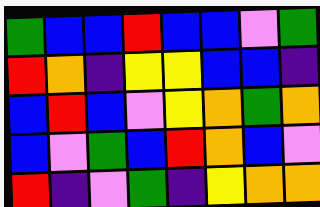[["green", "blue", "blue", "red", "blue", "blue", "violet", "green"], ["red", "orange", "indigo", "yellow", "yellow", "blue", "blue", "indigo"], ["blue", "red", "blue", "violet", "yellow", "orange", "green", "orange"], ["blue", "violet", "green", "blue", "red", "orange", "blue", "violet"], ["red", "indigo", "violet", "green", "indigo", "yellow", "orange", "orange"]]